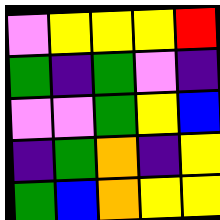[["violet", "yellow", "yellow", "yellow", "red"], ["green", "indigo", "green", "violet", "indigo"], ["violet", "violet", "green", "yellow", "blue"], ["indigo", "green", "orange", "indigo", "yellow"], ["green", "blue", "orange", "yellow", "yellow"]]